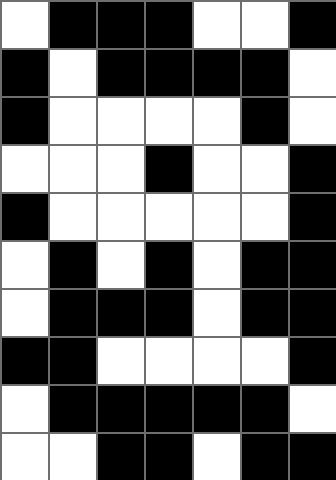[["white", "black", "black", "black", "white", "white", "black"], ["black", "white", "black", "black", "black", "black", "white"], ["black", "white", "white", "white", "white", "black", "white"], ["white", "white", "white", "black", "white", "white", "black"], ["black", "white", "white", "white", "white", "white", "black"], ["white", "black", "white", "black", "white", "black", "black"], ["white", "black", "black", "black", "white", "black", "black"], ["black", "black", "white", "white", "white", "white", "black"], ["white", "black", "black", "black", "black", "black", "white"], ["white", "white", "black", "black", "white", "black", "black"]]